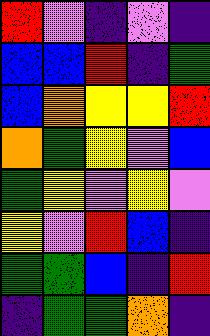[["red", "violet", "indigo", "violet", "indigo"], ["blue", "blue", "red", "indigo", "green"], ["blue", "orange", "yellow", "yellow", "red"], ["orange", "green", "yellow", "violet", "blue"], ["green", "yellow", "violet", "yellow", "violet"], ["yellow", "violet", "red", "blue", "indigo"], ["green", "green", "blue", "indigo", "red"], ["indigo", "green", "green", "orange", "indigo"]]